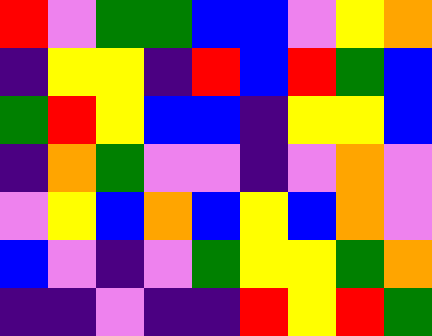[["red", "violet", "green", "green", "blue", "blue", "violet", "yellow", "orange"], ["indigo", "yellow", "yellow", "indigo", "red", "blue", "red", "green", "blue"], ["green", "red", "yellow", "blue", "blue", "indigo", "yellow", "yellow", "blue"], ["indigo", "orange", "green", "violet", "violet", "indigo", "violet", "orange", "violet"], ["violet", "yellow", "blue", "orange", "blue", "yellow", "blue", "orange", "violet"], ["blue", "violet", "indigo", "violet", "green", "yellow", "yellow", "green", "orange"], ["indigo", "indigo", "violet", "indigo", "indigo", "red", "yellow", "red", "green"]]